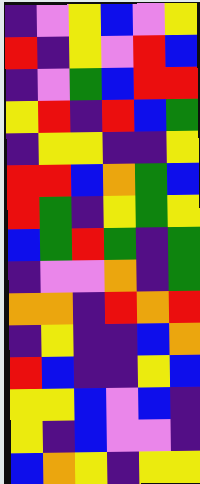[["indigo", "violet", "yellow", "blue", "violet", "yellow"], ["red", "indigo", "yellow", "violet", "red", "blue"], ["indigo", "violet", "green", "blue", "red", "red"], ["yellow", "red", "indigo", "red", "blue", "green"], ["indigo", "yellow", "yellow", "indigo", "indigo", "yellow"], ["red", "red", "blue", "orange", "green", "blue"], ["red", "green", "indigo", "yellow", "green", "yellow"], ["blue", "green", "red", "green", "indigo", "green"], ["indigo", "violet", "violet", "orange", "indigo", "green"], ["orange", "orange", "indigo", "red", "orange", "red"], ["indigo", "yellow", "indigo", "indigo", "blue", "orange"], ["red", "blue", "indigo", "indigo", "yellow", "blue"], ["yellow", "yellow", "blue", "violet", "blue", "indigo"], ["yellow", "indigo", "blue", "violet", "violet", "indigo"], ["blue", "orange", "yellow", "indigo", "yellow", "yellow"]]